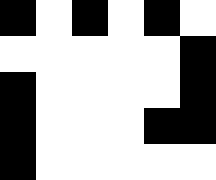[["black", "white", "black", "white", "black", "white"], ["white", "white", "white", "white", "white", "black"], ["black", "white", "white", "white", "white", "black"], ["black", "white", "white", "white", "black", "black"], ["black", "white", "white", "white", "white", "white"]]